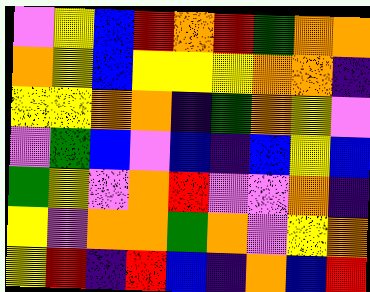[["violet", "yellow", "blue", "red", "orange", "red", "green", "orange", "orange"], ["orange", "yellow", "blue", "yellow", "yellow", "yellow", "orange", "orange", "indigo"], ["yellow", "yellow", "orange", "orange", "indigo", "green", "orange", "yellow", "violet"], ["violet", "green", "blue", "violet", "blue", "indigo", "blue", "yellow", "blue"], ["green", "yellow", "violet", "orange", "red", "violet", "violet", "orange", "indigo"], ["yellow", "violet", "orange", "orange", "green", "orange", "violet", "yellow", "orange"], ["yellow", "red", "indigo", "red", "blue", "indigo", "orange", "blue", "red"]]